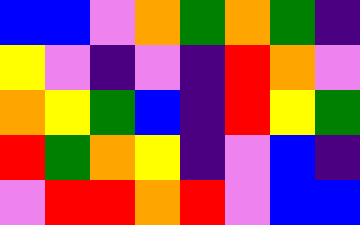[["blue", "blue", "violet", "orange", "green", "orange", "green", "indigo"], ["yellow", "violet", "indigo", "violet", "indigo", "red", "orange", "violet"], ["orange", "yellow", "green", "blue", "indigo", "red", "yellow", "green"], ["red", "green", "orange", "yellow", "indigo", "violet", "blue", "indigo"], ["violet", "red", "red", "orange", "red", "violet", "blue", "blue"]]